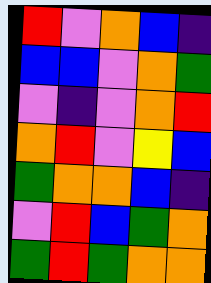[["red", "violet", "orange", "blue", "indigo"], ["blue", "blue", "violet", "orange", "green"], ["violet", "indigo", "violet", "orange", "red"], ["orange", "red", "violet", "yellow", "blue"], ["green", "orange", "orange", "blue", "indigo"], ["violet", "red", "blue", "green", "orange"], ["green", "red", "green", "orange", "orange"]]